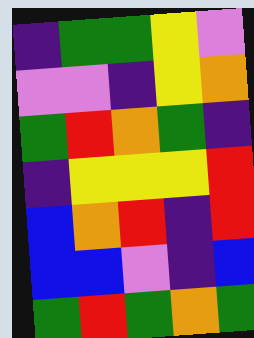[["indigo", "green", "green", "yellow", "violet"], ["violet", "violet", "indigo", "yellow", "orange"], ["green", "red", "orange", "green", "indigo"], ["indigo", "yellow", "yellow", "yellow", "red"], ["blue", "orange", "red", "indigo", "red"], ["blue", "blue", "violet", "indigo", "blue"], ["green", "red", "green", "orange", "green"]]